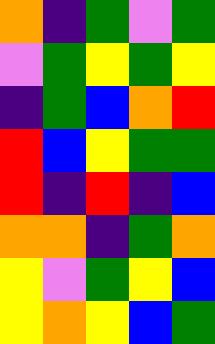[["orange", "indigo", "green", "violet", "green"], ["violet", "green", "yellow", "green", "yellow"], ["indigo", "green", "blue", "orange", "red"], ["red", "blue", "yellow", "green", "green"], ["red", "indigo", "red", "indigo", "blue"], ["orange", "orange", "indigo", "green", "orange"], ["yellow", "violet", "green", "yellow", "blue"], ["yellow", "orange", "yellow", "blue", "green"]]